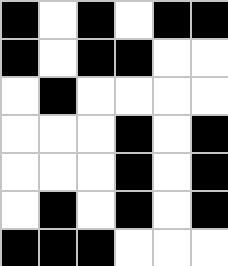[["black", "white", "black", "white", "black", "black"], ["black", "white", "black", "black", "white", "white"], ["white", "black", "white", "white", "white", "white"], ["white", "white", "white", "black", "white", "black"], ["white", "white", "white", "black", "white", "black"], ["white", "black", "white", "black", "white", "black"], ["black", "black", "black", "white", "white", "white"]]